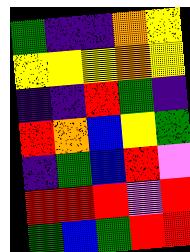[["green", "indigo", "indigo", "orange", "yellow"], ["yellow", "yellow", "yellow", "orange", "yellow"], ["indigo", "indigo", "red", "green", "indigo"], ["red", "orange", "blue", "yellow", "green"], ["indigo", "green", "blue", "red", "violet"], ["red", "red", "red", "violet", "red"], ["green", "blue", "green", "red", "red"]]